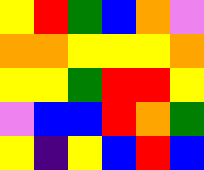[["yellow", "red", "green", "blue", "orange", "violet"], ["orange", "orange", "yellow", "yellow", "yellow", "orange"], ["yellow", "yellow", "green", "red", "red", "yellow"], ["violet", "blue", "blue", "red", "orange", "green"], ["yellow", "indigo", "yellow", "blue", "red", "blue"]]